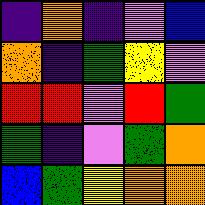[["indigo", "orange", "indigo", "violet", "blue"], ["orange", "indigo", "green", "yellow", "violet"], ["red", "red", "violet", "red", "green"], ["green", "indigo", "violet", "green", "orange"], ["blue", "green", "yellow", "orange", "orange"]]